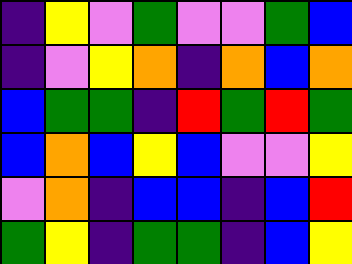[["indigo", "yellow", "violet", "green", "violet", "violet", "green", "blue"], ["indigo", "violet", "yellow", "orange", "indigo", "orange", "blue", "orange"], ["blue", "green", "green", "indigo", "red", "green", "red", "green"], ["blue", "orange", "blue", "yellow", "blue", "violet", "violet", "yellow"], ["violet", "orange", "indigo", "blue", "blue", "indigo", "blue", "red"], ["green", "yellow", "indigo", "green", "green", "indigo", "blue", "yellow"]]